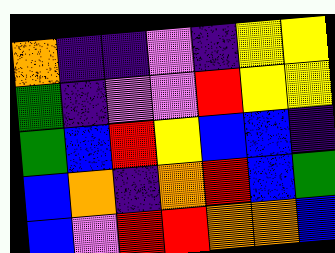[["orange", "indigo", "indigo", "violet", "indigo", "yellow", "yellow"], ["green", "indigo", "violet", "violet", "red", "yellow", "yellow"], ["green", "blue", "red", "yellow", "blue", "blue", "indigo"], ["blue", "orange", "indigo", "orange", "red", "blue", "green"], ["blue", "violet", "red", "red", "orange", "orange", "blue"]]